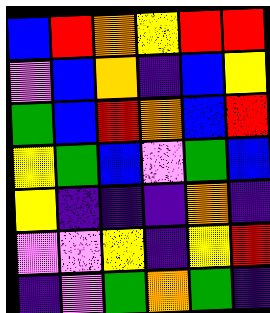[["blue", "red", "orange", "yellow", "red", "red"], ["violet", "blue", "orange", "indigo", "blue", "yellow"], ["green", "blue", "red", "orange", "blue", "red"], ["yellow", "green", "blue", "violet", "green", "blue"], ["yellow", "indigo", "indigo", "indigo", "orange", "indigo"], ["violet", "violet", "yellow", "indigo", "yellow", "red"], ["indigo", "violet", "green", "orange", "green", "indigo"]]